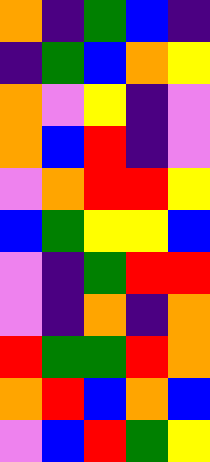[["orange", "indigo", "green", "blue", "indigo"], ["indigo", "green", "blue", "orange", "yellow"], ["orange", "violet", "yellow", "indigo", "violet"], ["orange", "blue", "red", "indigo", "violet"], ["violet", "orange", "red", "red", "yellow"], ["blue", "green", "yellow", "yellow", "blue"], ["violet", "indigo", "green", "red", "red"], ["violet", "indigo", "orange", "indigo", "orange"], ["red", "green", "green", "red", "orange"], ["orange", "red", "blue", "orange", "blue"], ["violet", "blue", "red", "green", "yellow"]]